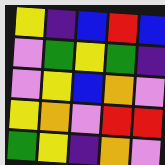[["yellow", "indigo", "blue", "red", "blue"], ["violet", "green", "yellow", "green", "indigo"], ["violet", "yellow", "blue", "orange", "violet"], ["yellow", "orange", "violet", "red", "red"], ["green", "yellow", "indigo", "orange", "violet"]]